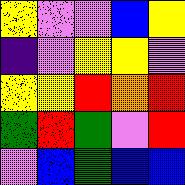[["yellow", "violet", "violet", "blue", "yellow"], ["indigo", "violet", "yellow", "yellow", "violet"], ["yellow", "yellow", "red", "orange", "red"], ["green", "red", "green", "violet", "red"], ["violet", "blue", "green", "blue", "blue"]]